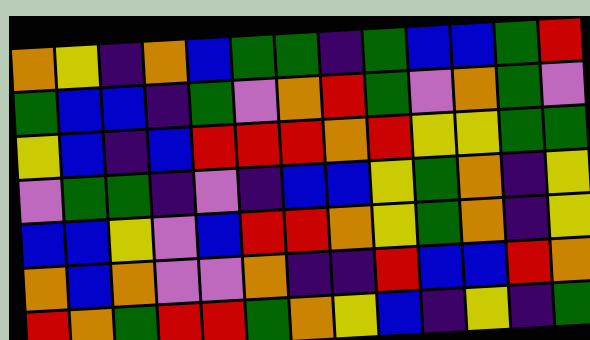[["orange", "yellow", "indigo", "orange", "blue", "green", "green", "indigo", "green", "blue", "blue", "green", "red"], ["green", "blue", "blue", "indigo", "green", "violet", "orange", "red", "green", "violet", "orange", "green", "violet"], ["yellow", "blue", "indigo", "blue", "red", "red", "red", "orange", "red", "yellow", "yellow", "green", "green"], ["violet", "green", "green", "indigo", "violet", "indigo", "blue", "blue", "yellow", "green", "orange", "indigo", "yellow"], ["blue", "blue", "yellow", "violet", "blue", "red", "red", "orange", "yellow", "green", "orange", "indigo", "yellow"], ["orange", "blue", "orange", "violet", "violet", "orange", "indigo", "indigo", "red", "blue", "blue", "red", "orange"], ["red", "orange", "green", "red", "red", "green", "orange", "yellow", "blue", "indigo", "yellow", "indigo", "green"]]